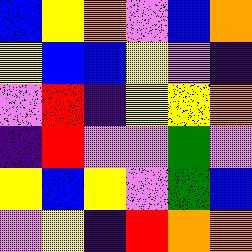[["blue", "yellow", "orange", "violet", "blue", "orange"], ["yellow", "blue", "blue", "yellow", "violet", "indigo"], ["violet", "red", "indigo", "yellow", "yellow", "orange"], ["indigo", "red", "violet", "violet", "green", "violet"], ["yellow", "blue", "yellow", "violet", "green", "blue"], ["violet", "yellow", "indigo", "red", "orange", "orange"]]